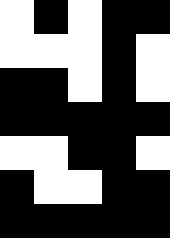[["white", "black", "white", "black", "black"], ["white", "white", "white", "black", "white"], ["black", "black", "white", "black", "white"], ["black", "black", "black", "black", "black"], ["white", "white", "black", "black", "white"], ["black", "white", "white", "black", "black"], ["black", "black", "black", "black", "black"]]